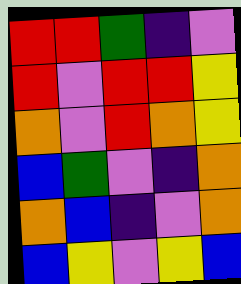[["red", "red", "green", "indigo", "violet"], ["red", "violet", "red", "red", "yellow"], ["orange", "violet", "red", "orange", "yellow"], ["blue", "green", "violet", "indigo", "orange"], ["orange", "blue", "indigo", "violet", "orange"], ["blue", "yellow", "violet", "yellow", "blue"]]